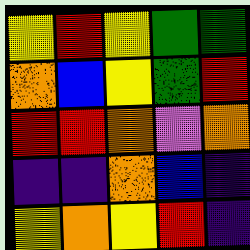[["yellow", "red", "yellow", "green", "green"], ["orange", "blue", "yellow", "green", "red"], ["red", "red", "orange", "violet", "orange"], ["indigo", "indigo", "orange", "blue", "indigo"], ["yellow", "orange", "yellow", "red", "indigo"]]